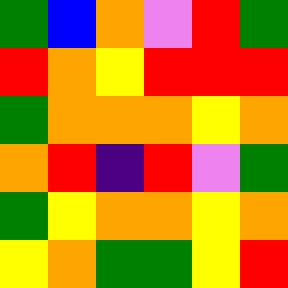[["green", "blue", "orange", "violet", "red", "green"], ["red", "orange", "yellow", "red", "red", "red"], ["green", "orange", "orange", "orange", "yellow", "orange"], ["orange", "red", "indigo", "red", "violet", "green"], ["green", "yellow", "orange", "orange", "yellow", "orange"], ["yellow", "orange", "green", "green", "yellow", "red"]]